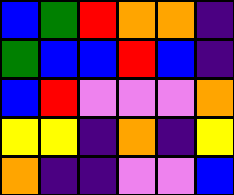[["blue", "green", "red", "orange", "orange", "indigo"], ["green", "blue", "blue", "red", "blue", "indigo"], ["blue", "red", "violet", "violet", "violet", "orange"], ["yellow", "yellow", "indigo", "orange", "indigo", "yellow"], ["orange", "indigo", "indigo", "violet", "violet", "blue"]]